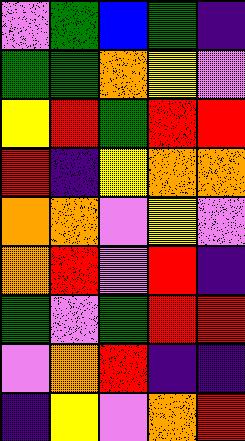[["violet", "green", "blue", "green", "indigo"], ["green", "green", "orange", "yellow", "violet"], ["yellow", "red", "green", "red", "red"], ["red", "indigo", "yellow", "orange", "orange"], ["orange", "orange", "violet", "yellow", "violet"], ["orange", "red", "violet", "red", "indigo"], ["green", "violet", "green", "red", "red"], ["violet", "orange", "red", "indigo", "indigo"], ["indigo", "yellow", "violet", "orange", "red"]]